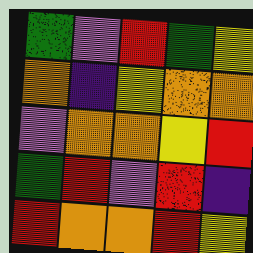[["green", "violet", "red", "green", "yellow"], ["orange", "indigo", "yellow", "orange", "orange"], ["violet", "orange", "orange", "yellow", "red"], ["green", "red", "violet", "red", "indigo"], ["red", "orange", "orange", "red", "yellow"]]